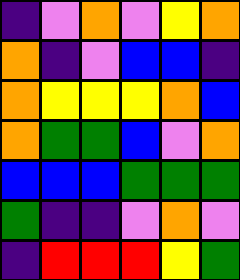[["indigo", "violet", "orange", "violet", "yellow", "orange"], ["orange", "indigo", "violet", "blue", "blue", "indigo"], ["orange", "yellow", "yellow", "yellow", "orange", "blue"], ["orange", "green", "green", "blue", "violet", "orange"], ["blue", "blue", "blue", "green", "green", "green"], ["green", "indigo", "indigo", "violet", "orange", "violet"], ["indigo", "red", "red", "red", "yellow", "green"]]